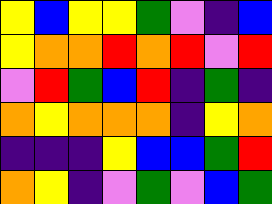[["yellow", "blue", "yellow", "yellow", "green", "violet", "indigo", "blue"], ["yellow", "orange", "orange", "red", "orange", "red", "violet", "red"], ["violet", "red", "green", "blue", "red", "indigo", "green", "indigo"], ["orange", "yellow", "orange", "orange", "orange", "indigo", "yellow", "orange"], ["indigo", "indigo", "indigo", "yellow", "blue", "blue", "green", "red"], ["orange", "yellow", "indigo", "violet", "green", "violet", "blue", "green"]]